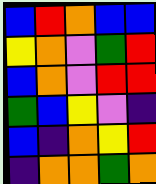[["blue", "red", "orange", "blue", "blue"], ["yellow", "orange", "violet", "green", "red"], ["blue", "orange", "violet", "red", "red"], ["green", "blue", "yellow", "violet", "indigo"], ["blue", "indigo", "orange", "yellow", "red"], ["indigo", "orange", "orange", "green", "orange"]]